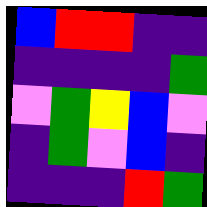[["blue", "red", "red", "indigo", "indigo"], ["indigo", "indigo", "indigo", "indigo", "green"], ["violet", "green", "yellow", "blue", "violet"], ["indigo", "green", "violet", "blue", "indigo"], ["indigo", "indigo", "indigo", "red", "green"]]